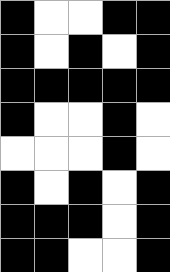[["black", "white", "white", "black", "black"], ["black", "white", "black", "white", "black"], ["black", "black", "black", "black", "black"], ["black", "white", "white", "black", "white"], ["white", "white", "white", "black", "white"], ["black", "white", "black", "white", "black"], ["black", "black", "black", "white", "black"], ["black", "black", "white", "white", "black"]]